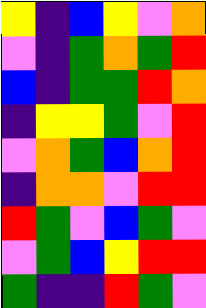[["yellow", "indigo", "blue", "yellow", "violet", "orange"], ["violet", "indigo", "green", "orange", "green", "red"], ["blue", "indigo", "green", "green", "red", "orange"], ["indigo", "yellow", "yellow", "green", "violet", "red"], ["violet", "orange", "green", "blue", "orange", "red"], ["indigo", "orange", "orange", "violet", "red", "red"], ["red", "green", "violet", "blue", "green", "violet"], ["violet", "green", "blue", "yellow", "red", "red"], ["green", "indigo", "indigo", "red", "green", "violet"]]